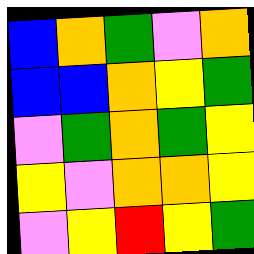[["blue", "orange", "green", "violet", "orange"], ["blue", "blue", "orange", "yellow", "green"], ["violet", "green", "orange", "green", "yellow"], ["yellow", "violet", "orange", "orange", "yellow"], ["violet", "yellow", "red", "yellow", "green"]]